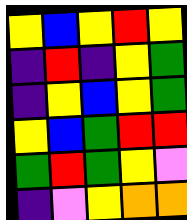[["yellow", "blue", "yellow", "red", "yellow"], ["indigo", "red", "indigo", "yellow", "green"], ["indigo", "yellow", "blue", "yellow", "green"], ["yellow", "blue", "green", "red", "red"], ["green", "red", "green", "yellow", "violet"], ["indigo", "violet", "yellow", "orange", "orange"]]